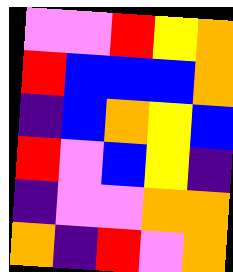[["violet", "violet", "red", "yellow", "orange"], ["red", "blue", "blue", "blue", "orange"], ["indigo", "blue", "orange", "yellow", "blue"], ["red", "violet", "blue", "yellow", "indigo"], ["indigo", "violet", "violet", "orange", "orange"], ["orange", "indigo", "red", "violet", "orange"]]